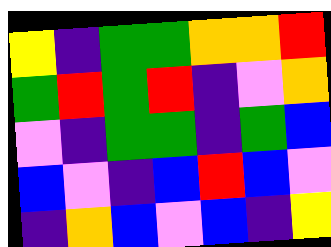[["yellow", "indigo", "green", "green", "orange", "orange", "red"], ["green", "red", "green", "red", "indigo", "violet", "orange"], ["violet", "indigo", "green", "green", "indigo", "green", "blue"], ["blue", "violet", "indigo", "blue", "red", "blue", "violet"], ["indigo", "orange", "blue", "violet", "blue", "indigo", "yellow"]]